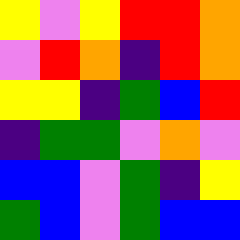[["yellow", "violet", "yellow", "red", "red", "orange"], ["violet", "red", "orange", "indigo", "red", "orange"], ["yellow", "yellow", "indigo", "green", "blue", "red"], ["indigo", "green", "green", "violet", "orange", "violet"], ["blue", "blue", "violet", "green", "indigo", "yellow"], ["green", "blue", "violet", "green", "blue", "blue"]]